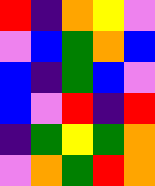[["red", "indigo", "orange", "yellow", "violet"], ["violet", "blue", "green", "orange", "blue"], ["blue", "indigo", "green", "blue", "violet"], ["blue", "violet", "red", "indigo", "red"], ["indigo", "green", "yellow", "green", "orange"], ["violet", "orange", "green", "red", "orange"]]